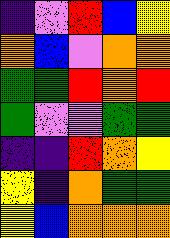[["indigo", "violet", "red", "blue", "yellow"], ["orange", "blue", "violet", "orange", "orange"], ["green", "green", "red", "orange", "red"], ["green", "violet", "violet", "green", "green"], ["indigo", "indigo", "red", "orange", "yellow"], ["yellow", "indigo", "orange", "green", "green"], ["yellow", "blue", "orange", "orange", "orange"]]